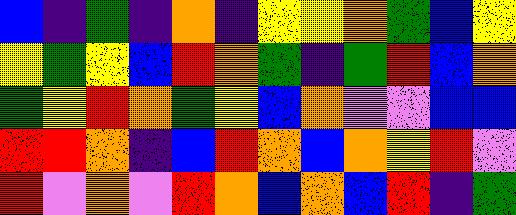[["blue", "indigo", "green", "indigo", "orange", "indigo", "yellow", "yellow", "orange", "green", "blue", "yellow"], ["yellow", "green", "yellow", "blue", "red", "orange", "green", "indigo", "green", "red", "blue", "orange"], ["green", "yellow", "red", "orange", "green", "yellow", "blue", "orange", "violet", "violet", "blue", "blue"], ["red", "red", "orange", "indigo", "blue", "red", "orange", "blue", "orange", "yellow", "red", "violet"], ["red", "violet", "orange", "violet", "red", "orange", "blue", "orange", "blue", "red", "indigo", "green"]]